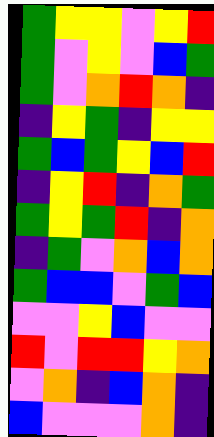[["green", "yellow", "yellow", "violet", "yellow", "red"], ["green", "violet", "yellow", "violet", "blue", "green"], ["green", "violet", "orange", "red", "orange", "indigo"], ["indigo", "yellow", "green", "indigo", "yellow", "yellow"], ["green", "blue", "green", "yellow", "blue", "red"], ["indigo", "yellow", "red", "indigo", "orange", "green"], ["green", "yellow", "green", "red", "indigo", "orange"], ["indigo", "green", "violet", "orange", "blue", "orange"], ["green", "blue", "blue", "violet", "green", "blue"], ["violet", "violet", "yellow", "blue", "violet", "violet"], ["red", "violet", "red", "red", "yellow", "orange"], ["violet", "orange", "indigo", "blue", "orange", "indigo"], ["blue", "violet", "violet", "violet", "orange", "indigo"]]